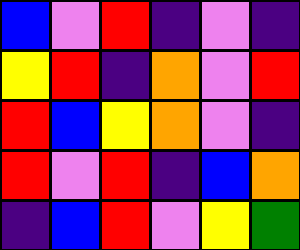[["blue", "violet", "red", "indigo", "violet", "indigo"], ["yellow", "red", "indigo", "orange", "violet", "red"], ["red", "blue", "yellow", "orange", "violet", "indigo"], ["red", "violet", "red", "indigo", "blue", "orange"], ["indigo", "blue", "red", "violet", "yellow", "green"]]